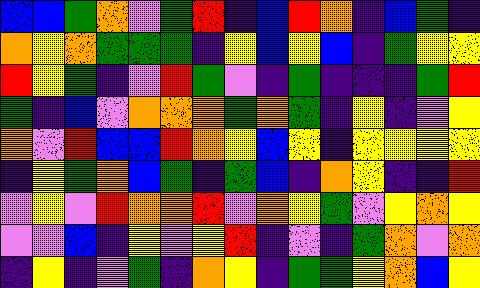[["blue", "blue", "green", "orange", "violet", "green", "red", "indigo", "blue", "red", "orange", "indigo", "blue", "green", "indigo"], ["orange", "yellow", "orange", "green", "green", "green", "indigo", "yellow", "blue", "yellow", "blue", "indigo", "green", "yellow", "yellow"], ["red", "yellow", "green", "indigo", "violet", "red", "green", "violet", "indigo", "green", "indigo", "indigo", "indigo", "green", "red"], ["green", "indigo", "blue", "violet", "orange", "orange", "orange", "green", "orange", "green", "indigo", "yellow", "indigo", "violet", "yellow"], ["orange", "violet", "red", "blue", "blue", "red", "orange", "yellow", "blue", "yellow", "indigo", "yellow", "yellow", "yellow", "yellow"], ["indigo", "yellow", "green", "orange", "blue", "green", "indigo", "green", "blue", "indigo", "orange", "yellow", "indigo", "indigo", "red"], ["violet", "yellow", "violet", "red", "orange", "orange", "red", "violet", "orange", "yellow", "green", "violet", "yellow", "orange", "yellow"], ["violet", "violet", "blue", "indigo", "yellow", "violet", "yellow", "red", "indigo", "violet", "indigo", "green", "orange", "violet", "orange"], ["indigo", "yellow", "indigo", "violet", "green", "indigo", "orange", "yellow", "indigo", "green", "green", "yellow", "orange", "blue", "yellow"]]